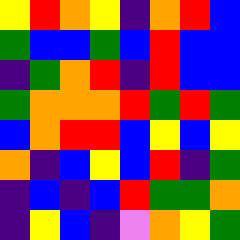[["yellow", "red", "orange", "yellow", "indigo", "orange", "red", "blue"], ["green", "blue", "blue", "green", "blue", "red", "blue", "blue"], ["indigo", "green", "orange", "red", "indigo", "red", "blue", "blue"], ["green", "orange", "orange", "orange", "red", "green", "red", "green"], ["blue", "orange", "red", "red", "blue", "yellow", "blue", "yellow"], ["orange", "indigo", "blue", "yellow", "blue", "red", "indigo", "green"], ["indigo", "blue", "indigo", "blue", "red", "green", "green", "orange"], ["indigo", "yellow", "blue", "indigo", "violet", "orange", "yellow", "green"]]